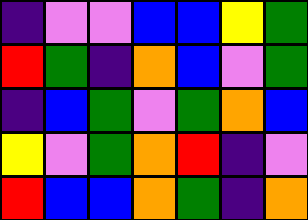[["indigo", "violet", "violet", "blue", "blue", "yellow", "green"], ["red", "green", "indigo", "orange", "blue", "violet", "green"], ["indigo", "blue", "green", "violet", "green", "orange", "blue"], ["yellow", "violet", "green", "orange", "red", "indigo", "violet"], ["red", "blue", "blue", "orange", "green", "indigo", "orange"]]